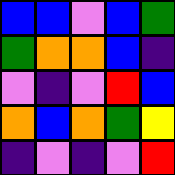[["blue", "blue", "violet", "blue", "green"], ["green", "orange", "orange", "blue", "indigo"], ["violet", "indigo", "violet", "red", "blue"], ["orange", "blue", "orange", "green", "yellow"], ["indigo", "violet", "indigo", "violet", "red"]]